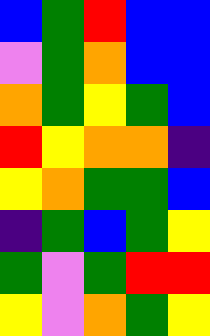[["blue", "green", "red", "blue", "blue"], ["violet", "green", "orange", "blue", "blue"], ["orange", "green", "yellow", "green", "blue"], ["red", "yellow", "orange", "orange", "indigo"], ["yellow", "orange", "green", "green", "blue"], ["indigo", "green", "blue", "green", "yellow"], ["green", "violet", "green", "red", "red"], ["yellow", "violet", "orange", "green", "yellow"]]